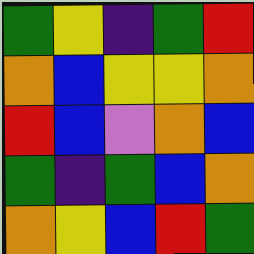[["green", "yellow", "indigo", "green", "red"], ["orange", "blue", "yellow", "yellow", "orange"], ["red", "blue", "violet", "orange", "blue"], ["green", "indigo", "green", "blue", "orange"], ["orange", "yellow", "blue", "red", "green"]]